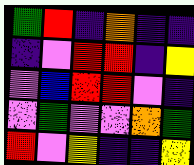[["green", "red", "indigo", "orange", "indigo", "indigo"], ["indigo", "violet", "red", "red", "indigo", "yellow"], ["violet", "blue", "red", "red", "violet", "indigo"], ["violet", "green", "violet", "violet", "orange", "green"], ["red", "violet", "yellow", "indigo", "indigo", "yellow"]]